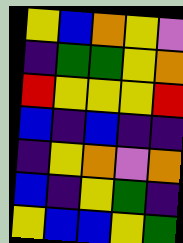[["yellow", "blue", "orange", "yellow", "violet"], ["indigo", "green", "green", "yellow", "orange"], ["red", "yellow", "yellow", "yellow", "red"], ["blue", "indigo", "blue", "indigo", "indigo"], ["indigo", "yellow", "orange", "violet", "orange"], ["blue", "indigo", "yellow", "green", "indigo"], ["yellow", "blue", "blue", "yellow", "green"]]